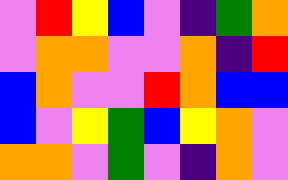[["violet", "red", "yellow", "blue", "violet", "indigo", "green", "orange"], ["violet", "orange", "orange", "violet", "violet", "orange", "indigo", "red"], ["blue", "orange", "violet", "violet", "red", "orange", "blue", "blue"], ["blue", "violet", "yellow", "green", "blue", "yellow", "orange", "violet"], ["orange", "orange", "violet", "green", "violet", "indigo", "orange", "violet"]]